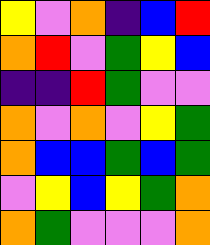[["yellow", "violet", "orange", "indigo", "blue", "red"], ["orange", "red", "violet", "green", "yellow", "blue"], ["indigo", "indigo", "red", "green", "violet", "violet"], ["orange", "violet", "orange", "violet", "yellow", "green"], ["orange", "blue", "blue", "green", "blue", "green"], ["violet", "yellow", "blue", "yellow", "green", "orange"], ["orange", "green", "violet", "violet", "violet", "orange"]]